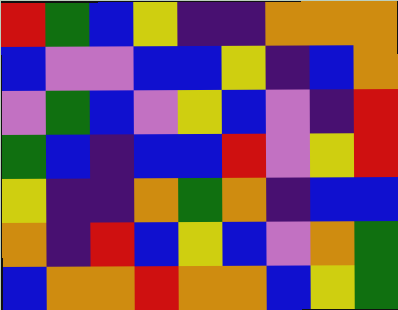[["red", "green", "blue", "yellow", "indigo", "indigo", "orange", "orange", "orange"], ["blue", "violet", "violet", "blue", "blue", "yellow", "indigo", "blue", "orange"], ["violet", "green", "blue", "violet", "yellow", "blue", "violet", "indigo", "red"], ["green", "blue", "indigo", "blue", "blue", "red", "violet", "yellow", "red"], ["yellow", "indigo", "indigo", "orange", "green", "orange", "indigo", "blue", "blue"], ["orange", "indigo", "red", "blue", "yellow", "blue", "violet", "orange", "green"], ["blue", "orange", "orange", "red", "orange", "orange", "blue", "yellow", "green"]]